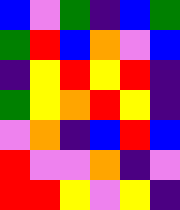[["blue", "violet", "green", "indigo", "blue", "green"], ["green", "red", "blue", "orange", "violet", "blue"], ["indigo", "yellow", "red", "yellow", "red", "indigo"], ["green", "yellow", "orange", "red", "yellow", "indigo"], ["violet", "orange", "indigo", "blue", "red", "blue"], ["red", "violet", "violet", "orange", "indigo", "violet"], ["red", "red", "yellow", "violet", "yellow", "indigo"]]